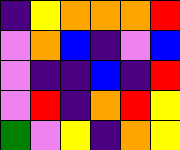[["indigo", "yellow", "orange", "orange", "orange", "red"], ["violet", "orange", "blue", "indigo", "violet", "blue"], ["violet", "indigo", "indigo", "blue", "indigo", "red"], ["violet", "red", "indigo", "orange", "red", "yellow"], ["green", "violet", "yellow", "indigo", "orange", "yellow"]]